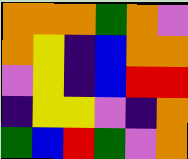[["orange", "orange", "orange", "green", "orange", "violet"], ["orange", "yellow", "indigo", "blue", "orange", "orange"], ["violet", "yellow", "indigo", "blue", "red", "red"], ["indigo", "yellow", "yellow", "violet", "indigo", "orange"], ["green", "blue", "red", "green", "violet", "orange"]]